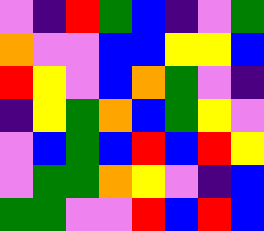[["violet", "indigo", "red", "green", "blue", "indigo", "violet", "green"], ["orange", "violet", "violet", "blue", "blue", "yellow", "yellow", "blue"], ["red", "yellow", "violet", "blue", "orange", "green", "violet", "indigo"], ["indigo", "yellow", "green", "orange", "blue", "green", "yellow", "violet"], ["violet", "blue", "green", "blue", "red", "blue", "red", "yellow"], ["violet", "green", "green", "orange", "yellow", "violet", "indigo", "blue"], ["green", "green", "violet", "violet", "red", "blue", "red", "blue"]]